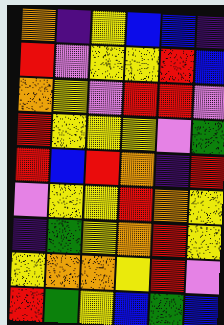[["orange", "indigo", "yellow", "blue", "blue", "indigo"], ["red", "violet", "yellow", "yellow", "red", "blue"], ["orange", "yellow", "violet", "red", "red", "violet"], ["red", "yellow", "yellow", "yellow", "violet", "green"], ["red", "blue", "red", "orange", "indigo", "red"], ["violet", "yellow", "yellow", "red", "orange", "yellow"], ["indigo", "green", "yellow", "orange", "red", "yellow"], ["yellow", "orange", "orange", "yellow", "red", "violet"], ["red", "green", "yellow", "blue", "green", "blue"]]